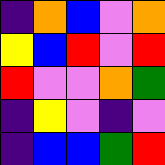[["indigo", "orange", "blue", "violet", "orange"], ["yellow", "blue", "red", "violet", "red"], ["red", "violet", "violet", "orange", "green"], ["indigo", "yellow", "violet", "indigo", "violet"], ["indigo", "blue", "blue", "green", "red"]]